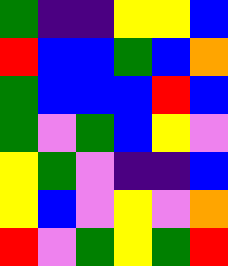[["green", "indigo", "indigo", "yellow", "yellow", "blue"], ["red", "blue", "blue", "green", "blue", "orange"], ["green", "blue", "blue", "blue", "red", "blue"], ["green", "violet", "green", "blue", "yellow", "violet"], ["yellow", "green", "violet", "indigo", "indigo", "blue"], ["yellow", "blue", "violet", "yellow", "violet", "orange"], ["red", "violet", "green", "yellow", "green", "red"]]